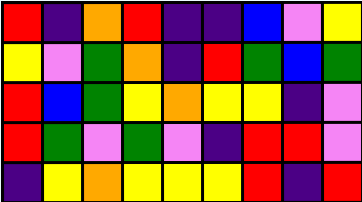[["red", "indigo", "orange", "red", "indigo", "indigo", "blue", "violet", "yellow"], ["yellow", "violet", "green", "orange", "indigo", "red", "green", "blue", "green"], ["red", "blue", "green", "yellow", "orange", "yellow", "yellow", "indigo", "violet"], ["red", "green", "violet", "green", "violet", "indigo", "red", "red", "violet"], ["indigo", "yellow", "orange", "yellow", "yellow", "yellow", "red", "indigo", "red"]]